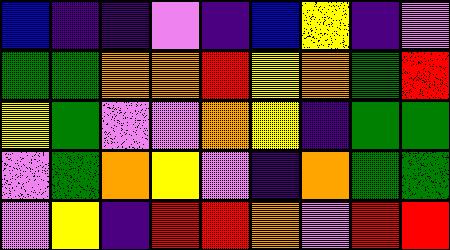[["blue", "indigo", "indigo", "violet", "indigo", "blue", "yellow", "indigo", "violet"], ["green", "green", "orange", "orange", "red", "yellow", "orange", "green", "red"], ["yellow", "green", "violet", "violet", "orange", "yellow", "indigo", "green", "green"], ["violet", "green", "orange", "yellow", "violet", "indigo", "orange", "green", "green"], ["violet", "yellow", "indigo", "red", "red", "orange", "violet", "red", "red"]]